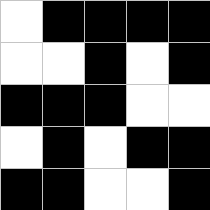[["white", "black", "black", "black", "black"], ["white", "white", "black", "white", "black"], ["black", "black", "black", "white", "white"], ["white", "black", "white", "black", "black"], ["black", "black", "white", "white", "black"]]